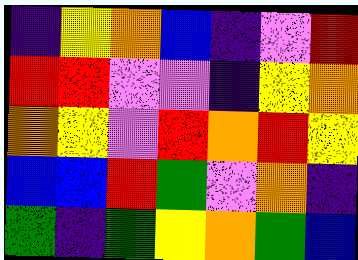[["indigo", "yellow", "orange", "blue", "indigo", "violet", "red"], ["red", "red", "violet", "violet", "indigo", "yellow", "orange"], ["orange", "yellow", "violet", "red", "orange", "red", "yellow"], ["blue", "blue", "red", "green", "violet", "orange", "indigo"], ["green", "indigo", "green", "yellow", "orange", "green", "blue"]]